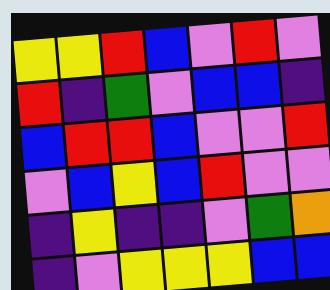[["yellow", "yellow", "red", "blue", "violet", "red", "violet"], ["red", "indigo", "green", "violet", "blue", "blue", "indigo"], ["blue", "red", "red", "blue", "violet", "violet", "red"], ["violet", "blue", "yellow", "blue", "red", "violet", "violet"], ["indigo", "yellow", "indigo", "indigo", "violet", "green", "orange"], ["indigo", "violet", "yellow", "yellow", "yellow", "blue", "blue"]]